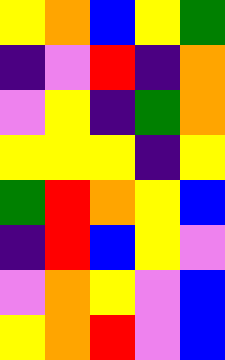[["yellow", "orange", "blue", "yellow", "green"], ["indigo", "violet", "red", "indigo", "orange"], ["violet", "yellow", "indigo", "green", "orange"], ["yellow", "yellow", "yellow", "indigo", "yellow"], ["green", "red", "orange", "yellow", "blue"], ["indigo", "red", "blue", "yellow", "violet"], ["violet", "orange", "yellow", "violet", "blue"], ["yellow", "orange", "red", "violet", "blue"]]